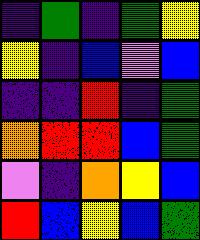[["indigo", "green", "indigo", "green", "yellow"], ["yellow", "indigo", "blue", "violet", "blue"], ["indigo", "indigo", "red", "indigo", "green"], ["orange", "red", "red", "blue", "green"], ["violet", "indigo", "orange", "yellow", "blue"], ["red", "blue", "yellow", "blue", "green"]]